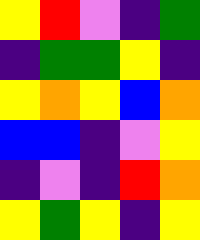[["yellow", "red", "violet", "indigo", "green"], ["indigo", "green", "green", "yellow", "indigo"], ["yellow", "orange", "yellow", "blue", "orange"], ["blue", "blue", "indigo", "violet", "yellow"], ["indigo", "violet", "indigo", "red", "orange"], ["yellow", "green", "yellow", "indigo", "yellow"]]